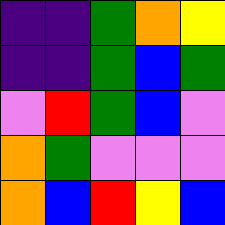[["indigo", "indigo", "green", "orange", "yellow"], ["indigo", "indigo", "green", "blue", "green"], ["violet", "red", "green", "blue", "violet"], ["orange", "green", "violet", "violet", "violet"], ["orange", "blue", "red", "yellow", "blue"]]